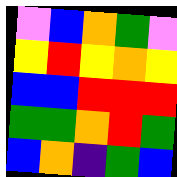[["violet", "blue", "orange", "green", "violet"], ["yellow", "red", "yellow", "orange", "yellow"], ["blue", "blue", "red", "red", "red"], ["green", "green", "orange", "red", "green"], ["blue", "orange", "indigo", "green", "blue"]]